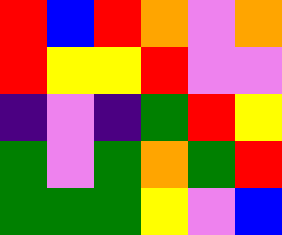[["red", "blue", "red", "orange", "violet", "orange"], ["red", "yellow", "yellow", "red", "violet", "violet"], ["indigo", "violet", "indigo", "green", "red", "yellow"], ["green", "violet", "green", "orange", "green", "red"], ["green", "green", "green", "yellow", "violet", "blue"]]